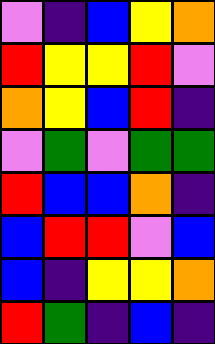[["violet", "indigo", "blue", "yellow", "orange"], ["red", "yellow", "yellow", "red", "violet"], ["orange", "yellow", "blue", "red", "indigo"], ["violet", "green", "violet", "green", "green"], ["red", "blue", "blue", "orange", "indigo"], ["blue", "red", "red", "violet", "blue"], ["blue", "indigo", "yellow", "yellow", "orange"], ["red", "green", "indigo", "blue", "indigo"]]